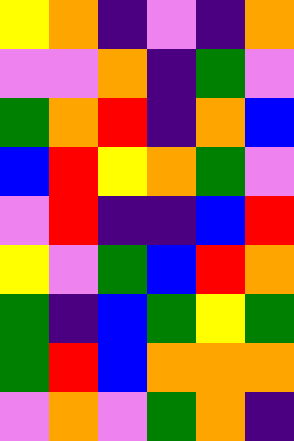[["yellow", "orange", "indigo", "violet", "indigo", "orange"], ["violet", "violet", "orange", "indigo", "green", "violet"], ["green", "orange", "red", "indigo", "orange", "blue"], ["blue", "red", "yellow", "orange", "green", "violet"], ["violet", "red", "indigo", "indigo", "blue", "red"], ["yellow", "violet", "green", "blue", "red", "orange"], ["green", "indigo", "blue", "green", "yellow", "green"], ["green", "red", "blue", "orange", "orange", "orange"], ["violet", "orange", "violet", "green", "orange", "indigo"]]